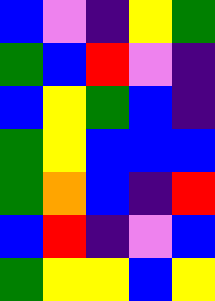[["blue", "violet", "indigo", "yellow", "green"], ["green", "blue", "red", "violet", "indigo"], ["blue", "yellow", "green", "blue", "indigo"], ["green", "yellow", "blue", "blue", "blue"], ["green", "orange", "blue", "indigo", "red"], ["blue", "red", "indigo", "violet", "blue"], ["green", "yellow", "yellow", "blue", "yellow"]]